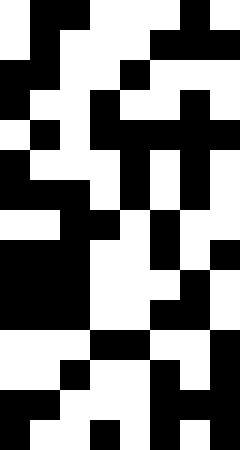[["white", "black", "black", "white", "white", "white", "black", "white"], ["white", "black", "white", "white", "white", "black", "black", "black"], ["black", "black", "white", "white", "black", "white", "white", "white"], ["black", "white", "white", "black", "white", "white", "black", "white"], ["white", "black", "white", "black", "black", "black", "black", "black"], ["black", "white", "white", "white", "black", "white", "black", "white"], ["black", "black", "black", "white", "black", "white", "black", "white"], ["white", "white", "black", "black", "white", "black", "white", "white"], ["black", "black", "black", "white", "white", "black", "white", "black"], ["black", "black", "black", "white", "white", "white", "black", "white"], ["black", "black", "black", "white", "white", "black", "black", "white"], ["white", "white", "white", "black", "black", "white", "white", "black"], ["white", "white", "black", "white", "white", "black", "white", "black"], ["black", "black", "white", "white", "white", "black", "black", "black"], ["black", "white", "white", "black", "white", "black", "white", "black"]]